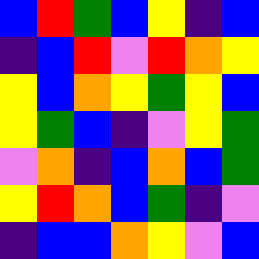[["blue", "red", "green", "blue", "yellow", "indigo", "blue"], ["indigo", "blue", "red", "violet", "red", "orange", "yellow"], ["yellow", "blue", "orange", "yellow", "green", "yellow", "blue"], ["yellow", "green", "blue", "indigo", "violet", "yellow", "green"], ["violet", "orange", "indigo", "blue", "orange", "blue", "green"], ["yellow", "red", "orange", "blue", "green", "indigo", "violet"], ["indigo", "blue", "blue", "orange", "yellow", "violet", "blue"]]